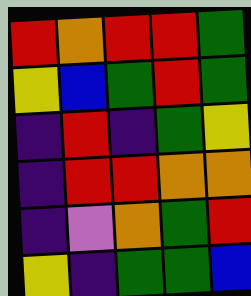[["red", "orange", "red", "red", "green"], ["yellow", "blue", "green", "red", "green"], ["indigo", "red", "indigo", "green", "yellow"], ["indigo", "red", "red", "orange", "orange"], ["indigo", "violet", "orange", "green", "red"], ["yellow", "indigo", "green", "green", "blue"]]